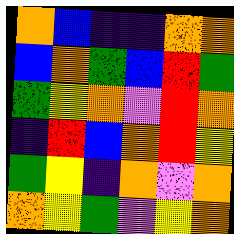[["orange", "blue", "indigo", "indigo", "orange", "orange"], ["blue", "orange", "green", "blue", "red", "green"], ["green", "yellow", "orange", "violet", "red", "orange"], ["indigo", "red", "blue", "orange", "red", "yellow"], ["green", "yellow", "indigo", "orange", "violet", "orange"], ["orange", "yellow", "green", "violet", "yellow", "orange"]]